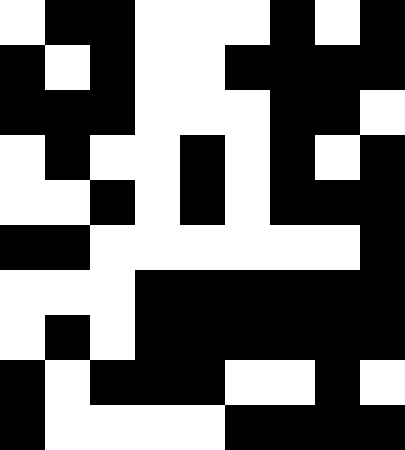[["white", "black", "black", "white", "white", "white", "black", "white", "black"], ["black", "white", "black", "white", "white", "black", "black", "black", "black"], ["black", "black", "black", "white", "white", "white", "black", "black", "white"], ["white", "black", "white", "white", "black", "white", "black", "white", "black"], ["white", "white", "black", "white", "black", "white", "black", "black", "black"], ["black", "black", "white", "white", "white", "white", "white", "white", "black"], ["white", "white", "white", "black", "black", "black", "black", "black", "black"], ["white", "black", "white", "black", "black", "black", "black", "black", "black"], ["black", "white", "black", "black", "black", "white", "white", "black", "white"], ["black", "white", "white", "white", "white", "black", "black", "black", "black"]]